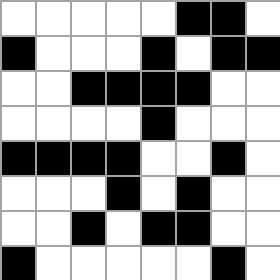[["white", "white", "white", "white", "white", "black", "black", "white"], ["black", "white", "white", "white", "black", "white", "black", "black"], ["white", "white", "black", "black", "black", "black", "white", "white"], ["white", "white", "white", "white", "black", "white", "white", "white"], ["black", "black", "black", "black", "white", "white", "black", "white"], ["white", "white", "white", "black", "white", "black", "white", "white"], ["white", "white", "black", "white", "black", "black", "white", "white"], ["black", "white", "white", "white", "white", "white", "black", "white"]]